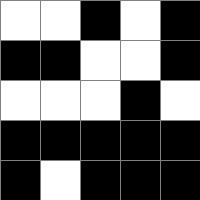[["white", "white", "black", "white", "black"], ["black", "black", "white", "white", "black"], ["white", "white", "white", "black", "white"], ["black", "black", "black", "black", "black"], ["black", "white", "black", "black", "black"]]